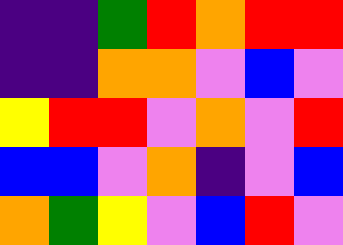[["indigo", "indigo", "green", "red", "orange", "red", "red"], ["indigo", "indigo", "orange", "orange", "violet", "blue", "violet"], ["yellow", "red", "red", "violet", "orange", "violet", "red"], ["blue", "blue", "violet", "orange", "indigo", "violet", "blue"], ["orange", "green", "yellow", "violet", "blue", "red", "violet"]]